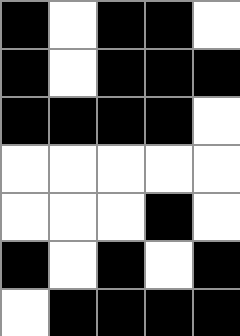[["black", "white", "black", "black", "white"], ["black", "white", "black", "black", "black"], ["black", "black", "black", "black", "white"], ["white", "white", "white", "white", "white"], ["white", "white", "white", "black", "white"], ["black", "white", "black", "white", "black"], ["white", "black", "black", "black", "black"]]